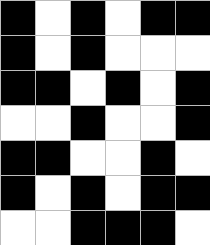[["black", "white", "black", "white", "black", "black"], ["black", "white", "black", "white", "white", "white"], ["black", "black", "white", "black", "white", "black"], ["white", "white", "black", "white", "white", "black"], ["black", "black", "white", "white", "black", "white"], ["black", "white", "black", "white", "black", "black"], ["white", "white", "black", "black", "black", "white"]]